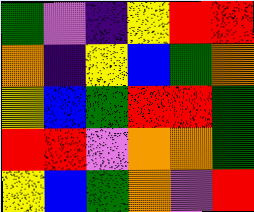[["green", "violet", "indigo", "yellow", "red", "red"], ["orange", "indigo", "yellow", "blue", "green", "orange"], ["yellow", "blue", "green", "red", "red", "green"], ["red", "red", "violet", "orange", "orange", "green"], ["yellow", "blue", "green", "orange", "violet", "red"]]